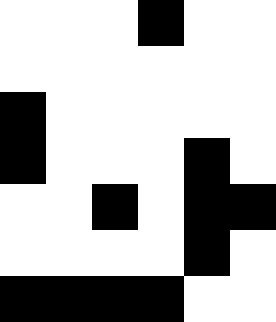[["white", "white", "white", "black", "white", "white"], ["white", "white", "white", "white", "white", "white"], ["black", "white", "white", "white", "white", "white"], ["black", "white", "white", "white", "black", "white"], ["white", "white", "black", "white", "black", "black"], ["white", "white", "white", "white", "black", "white"], ["black", "black", "black", "black", "white", "white"]]